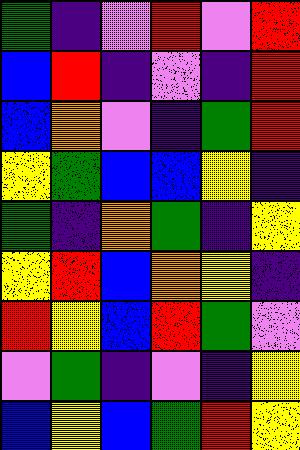[["green", "indigo", "violet", "red", "violet", "red"], ["blue", "red", "indigo", "violet", "indigo", "red"], ["blue", "orange", "violet", "indigo", "green", "red"], ["yellow", "green", "blue", "blue", "yellow", "indigo"], ["green", "indigo", "orange", "green", "indigo", "yellow"], ["yellow", "red", "blue", "orange", "yellow", "indigo"], ["red", "yellow", "blue", "red", "green", "violet"], ["violet", "green", "indigo", "violet", "indigo", "yellow"], ["blue", "yellow", "blue", "green", "red", "yellow"]]